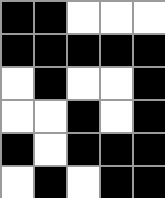[["black", "black", "white", "white", "white"], ["black", "black", "black", "black", "black"], ["white", "black", "white", "white", "black"], ["white", "white", "black", "white", "black"], ["black", "white", "black", "black", "black"], ["white", "black", "white", "black", "black"]]